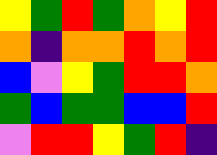[["yellow", "green", "red", "green", "orange", "yellow", "red"], ["orange", "indigo", "orange", "orange", "red", "orange", "red"], ["blue", "violet", "yellow", "green", "red", "red", "orange"], ["green", "blue", "green", "green", "blue", "blue", "red"], ["violet", "red", "red", "yellow", "green", "red", "indigo"]]